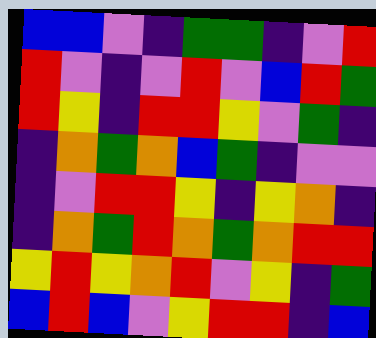[["blue", "blue", "violet", "indigo", "green", "green", "indigo", "violet", "red"], ["red", "violet", "indigo", "violet", "red", "violet", "blue", "red", "green"], ["red", "yellow", "indigo", "red", "red", "yellow", "violet", "green", "indigo"], ["indigo", "orange", "green", "orange", "blue", "green", "indigo", "violet", "violet"], ["indigo", "violet", "red", "red", "yellow", "indigo", "yellow", "orange", "indigo"], ["indigo", "orange", "green", "red", "orange", "green", "orange", "red", "red"], ["yellow", "red", "yellow", "orange", "red", "violet", "yellow", "indigo", "green"], ["blue", "red", "blue", "violet", "yellow", "red", "red", "indigo", "blue"]]